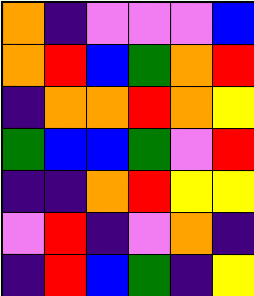[["orange", "indigo", "violet", "violet", "violet", "blue"], ["orange", "red", "blue", "green", "orange", "red"], ["indigo", "orange", "orange", "red", "orange", "yellow"], ["green", "blue", "blue", "green", "violet", "red"], ["indigo", "indigo", "orange", "red", "yellow", "yellow"], ["violet", "red", "indigo", "violet", "orange", "indigo"], ["indigo", "red", "blue", "green", "indigo", "yellow"]]